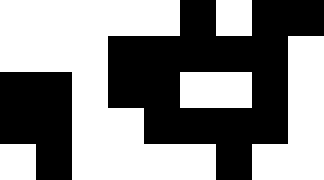[["white", "white", "white", "white", "white", "black", "white", "black", "black"], ["white", "white", "white", "black", "black", "black", "black", "black", "white"], ["black", "black", "white", "black", "black", "white", "white", "black", "white"], ["black", "black", "white", "white", "black", "black", "black", "black", "white"], ["white", "black", "white", "white", "white", "white", "black", "white", "white"]]